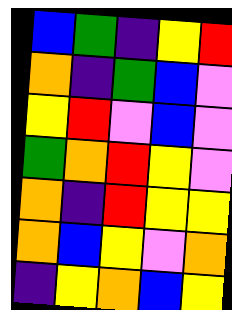[["blue", "green", "indigo", "yellow", "red"], ["orange", "indigo", "green", "blue", "violet"], ["yellow", "red", "violet", "blue", "violet"], ["green", "orange", "red", "yellow", "violet"], ["orange", "indigo", "red", "yellow", "yellow"], ["orange", "blue", "yellow", "violet", "orange"], ["indigo", "yellow", "orange", "blue", "yellow"]]